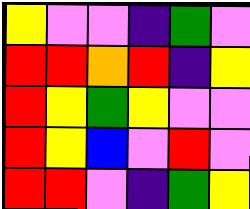[["yellow", "violet", "violet", "indigo", "green", "violet"], ["red", "red", "orange", "red", "indigo", "yellow"], ["red", "yellow", "green", "yellow", "violet", "violet"], ["red", "yellow", "blue", "violet", "red", "violet"], ["red", "red", "violet", "indigo", "green", "yellow"]]